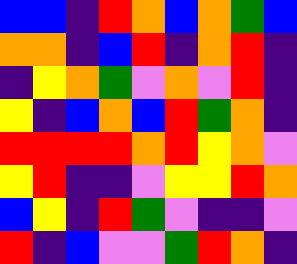[["blue", "blue", "indigo", "red", "orange", "blue", "orange", "green", "blue"], ["orange", "orange", "indigo", "blue", "red", "indigo", "orange", "red", "indigo"], ["indigo", "yellow", "orange", "green", "violet", "orange", "violet", "red", "indigo"], ["yellow", "indigo", "blue", "orange", "blue", "red", "green", "orange", "indigo"], ["red", "red", "red", "red", "orange", "red", "yellow", "orange", "violet"], ["yellow", "red", "indigo", "indigo", "violet", "yellow", "yellow", "red", "orange"], ["blue", "yellow", "indigo", "red", "green", "violet", "indigo", "indigo", "violet"], ["red", "indigo", "blue", "violet", "violet", "green", "red", "orange", "indigo"]]